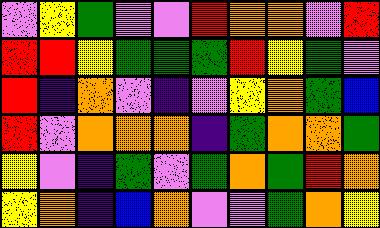[["violet", "yellow", "green", "violet", "violet", "red", "orange", "orange", "violet", "red"], ["red", "red", "yellow", "green", "green", "green", "red", "yellow", "green", "violet"], ["red", "indigo", "orange", "violet", "indigo", "violet", "yellow", "orange", "green", "blue"], ["red", "violet", "orange", "orange", "orange", "indigo", "green", "orange", "orange", "green"], ["yellow", "violet", "indigo", "green", "violet", "green", "orange", "green", "red", "orange"], ["yellow", "orange", "indigo", "blue", "orange", "violet", "violet", "green", "orange", "yellow"]]